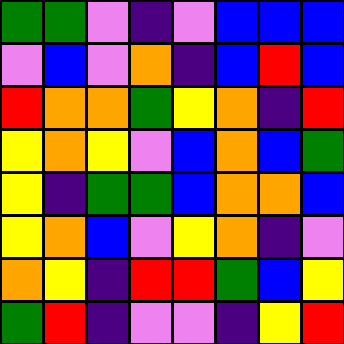[["green", "green", "violet", "indigo", "violet", "blue", "blue", "blue"], ["violet", "blue", "violet", "orange", "indigo", "blue", "red", "blue"], ["red", "orange", "orange", "green", "yellow", "orange", "indigo", "red"], ["yellow", "orange", "yellow", "violet", "blue", "orange", "blue", "green"], ["yellow", "indigo", "green", "green", "blue", "orange", "orange", "blue"], ["yellow", "orange", "blue", "violet", "yellow", "orange", "indigo", "violet"], ["orange", "yellow", "indigo", "red", "red", "green", "blue", "yellow"], ["green", "red", "indigo", "violet", "violet", "indigo", "yellow", "red"]]